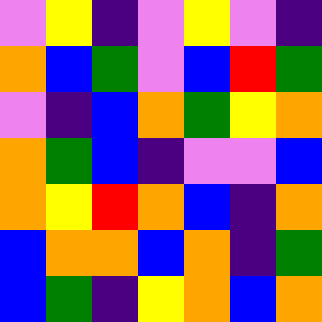[["violet", "yellow", "indigo", "violet", "yellow", "violet", "indigo"], ["orange", "blue", "green", "violet", "blue", "red", "green"], ["violet", "indigo", "blue", "orange", "green", "yellow", "orange"], ["orange", "green", "blue", "indigo", "violet", "violet", "blue"], ["orange", "yellow", "red", "orange", "blue", "indigo", "orange"], ["blue", "orange", "orange", "blue", "orange", "indigo", "green"], ["blue", "green", "indigo", "yellow", "orange", "blue", "orange"]]